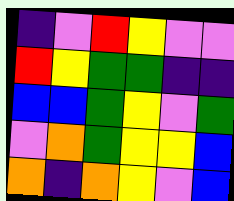[["indigo", "violet", "red", "yellow", "violet", "violet"], ["red", "yellow", "green", "green", "indigo", "indigo"], ["blue", "blue", "green", "yellow", "violet", "green"], ["violet", "orange", "green", "yellow", "yellow", "blue"], ["orange", "indigo", "orange", "yellow", "violet", "blue"]]